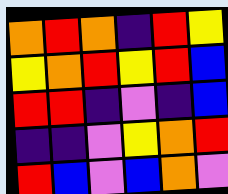[["orange", "red", "orange", "indigo", "red", "yellow"], ["yellow", "orange", "red", "yellow", "red", "blue"], ["red", "red", "indigo", "violet", "indigo", "blue"], ["indigo", "indigo", "violet", "yellow", "orange", "red"], ["red", "blue", "violet", "blue", "orange", "violet"]]